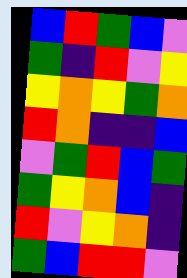[["blue", "red", "green", "blue", "violet"], ["green", "indigo", "red", "violet", "yellow"], ["yellow", "orange", "yellow", "green", "orange"], ["red", "orange", "indigo", "indigo", "blue"], ["violet", "green", "red", "blue", "green"], ["green", "yellow", "orange", "blue", "indigo"], ["red", "violet", "yellow", "orange", "indigo"], ["green", "blue", "red", "red", "violet"]]